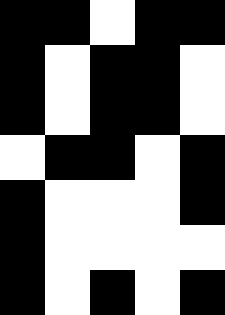[["black", "black", "white", "black", "black"], ["black", "white", "black", "black", "white"], ["black", "white", "black", "black", "white"], ["white", "black", "black", "white", "black"], ["black", "white", "white", "white", "black"], ["black", "white", "white", "white", "white"], ["black", "white", "black", "white", "black"]]